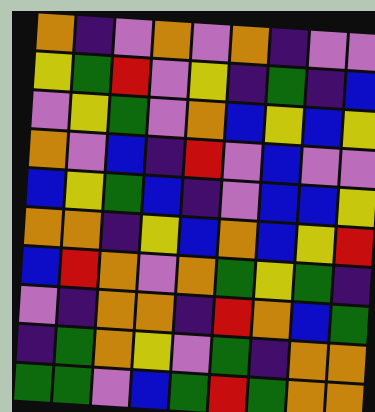[["orange", "indigo", "violet", "orange", "violet", "orange", "indigo", "violet", "violet"], ["yellow", "green", "red", "violet", "yellow", "indigo", "green", "indigo", "blue"], ["violet", "yellow", "green", "violet", "orange", "blue", "yellow", "blue", "yellow"], ["orange", "violet", "blue", "indigo", "red", "violet", "blue", "violet", "violet"], ["blue", "yellow", "green", "blue", "indigo", "violet", "blue", "blue", "yellow"], ["orange", "orange", "indigo", "yellow", "blue", "orange", "blue", "yellow", "red"], ["blue", "red", "orange", "violet", "orange", "green", "yellow", "green", "indigo"], ["violet", "indigo", "orange", "orange", "indigo", "red", "orange", "blue", "green"], ["indigo", "green", "orange", "yellow", "violet", "green", "indigo", "orange", "orange"], ["green", "green", "violet", "blue", "green", "red", "green", "orange", "orange"]]